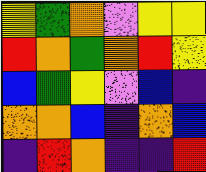[["yellow", "green", "orange", "violet", "yellow", "yellow"], ["red", "orange", "green", "orange", "red", "yellow"], ["blue", "green", "yellow", "violet", "blue", "indigo"], ["orange", "orange", "blue", "indigo", "orange", "blue"], ["indigo", "red", "orange", "indigo", "indigo", "red"]]